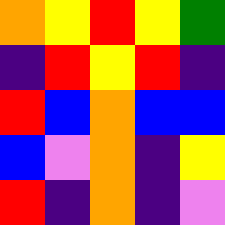[["orange", "yellow", "red", "yellow", "green"], ["indigo", "red", "yellow", "red", "indigo"], ["red", "blue", "orange", "blue", "blue"], ["blue", "violet", "orange", "indigo", "yellow"], ["red", "indigo", "orange", "indigo", "violet"]]